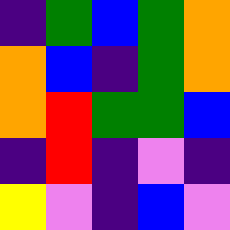[["indigo", "green", "blue", "green", "orange"], ["orange", "blue", "indigo", "green", "orange"], ["orange", "red", "green", "green", "blue"], ["indigo", "red", "indigo", "violet", "indigo"], ["yellow", "violet", "indigo", "blue", "violet"]]